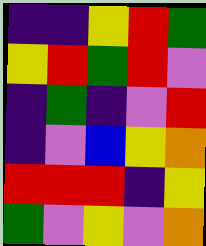[["indigo", "indigo", "yellow", "red", "green"], ["yellow", "red", "green", "red", "violet"], ["indigo", "green", "indigo", "violet", "red"], ["indigo", "violet", "blue", "yellow", "orange"], ["red", "red", "red", "indigo", "yellow"], ["green", "violet", "yellow", "violet", "orange"]]